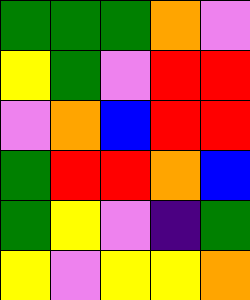[["green", "green", "green", "orange", "violet"], ["yellow", "green", "violet", "red", "red"], ["violet", "orange", "blue", "red", "red"], ["green", "red", "red", "orange", "blue"], ["green", "yellow", "violet", "indigo", "green"], ["yellow", "violet", "yellow", "yellow", "orange"]]